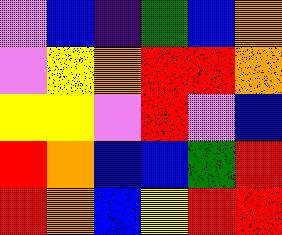[["violet", "blue", "indigo", "green", "blue", "orange"], ["violet", "yellow", "orange", "red", "red", "orange"], ["yellow", "yellow", "violet", "red", "violet", "blue"], ["red", "orange", "blue", "blue", "green", "red"], ["red", "orange", "blue", "yellow", "red", "red"]]